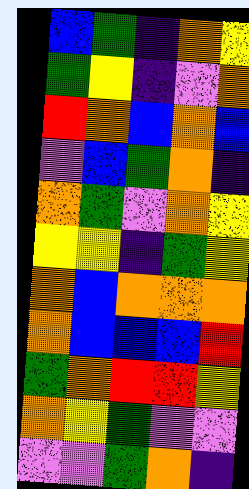[["blue", "green", "indigo", "orange", "yellow"], ["green", "yellow", "indigo", "violet", "orange"], ["red", "orange", "blue", "orange", "blue"], ["violet", "blue", "green", "orange", "indigo"], ["orange", "green", "violet", "orange", "yellow"], ["yellow", "yellow", "indigo", "green", "yellow"], ["orange", "blue", "orange", "orange", "orange"], ["orange", "blue", "blue", "blue", "red"], ["green", "orange", "red", "red", "yellow"], ["orange", "yellow", "green", "violet", "violet"], ["violet", "violet", "green", "orange", "indigo"]]